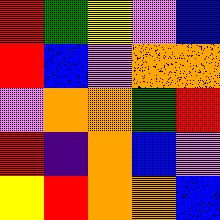[["red", "green", "yellow", "violet", "blue"], ["red", "blue", "violet", "orange", "orange"], ["violet", "orange", "orange", "green", "red"], ["red", "indigo", "orange", "blue", "violet"], ["yellow", "red", "orange", "orange", "blue"]]